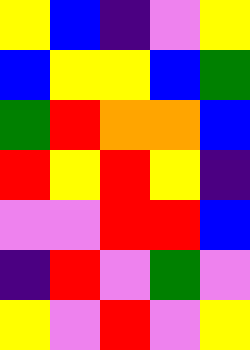[["yellow", "blue", "indigo", "violet", "yellow"], ["blue", "yellow", "yellow", "blue", "green"], ["green", "red", "orange", "orange", "blue"], ["red", "yellow", "red", "yellow", "indigo"], ["violet", "violet", "red", "red", "blue"], ["indigo", "red", "violet", "green", "violet"], ["yellow", "violet", "red", "violet", "yellow"]]